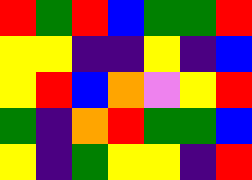[["red", "green", "red", "blue", "green", "green", "red"], ["yellow", "yellow", "indigo", "indigo", "yellow", "indigo", "blue"], ["yellow", "red", "blue", "orange", "violet", "yellow", "red"], ["green", "indigo", "orange", "red", "green", "green", "blue"], ["yellow", "indigo", "green", "yellow", "yellow", "indigo", "red"]]